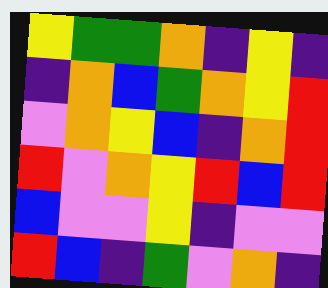[["yellow", "green", "green", "orange", "indigo", "yellow", "indigo"], ["indigo", "orange", "blue", "green", "orange", "yellow", "red"], ["violet", "orange", "yellow", "blue", "indigo", "orange", "red"], ["red", "violet", "orange", "yellow", "red", "blue", "red"], ["blue", "violet", "violet", "yellow", "indigo", "violet", "violet"], ["red", "blue", "indigo", "green", "violet", "orange", "indigo"]]